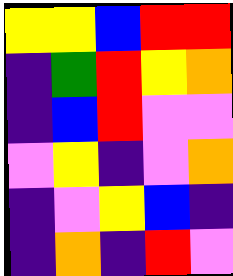[["yellow", "yellow", "blue", "red", "red"], ["indigo", "green", "red", "yellow", "orange"], ["indigo", "blue", "red", "violet", "violet"], ["violet", "yellow", "indigo", "violet", "orange"], ["indigo", "violet", "yellow", "blue", "indigo"], ["indigo", "orange", "indigo", "red", "violet"]]